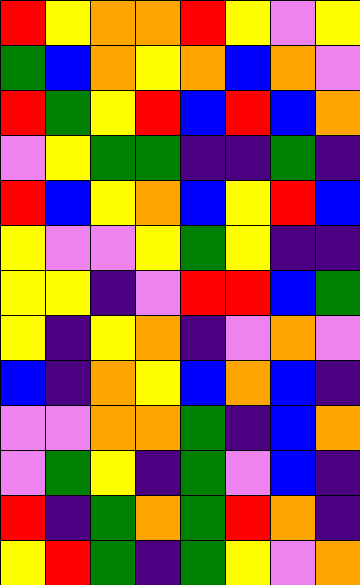[["red", "yellow", "orange", "orange", "red", "yellow", "violet", "yellow"], ["green", "blue", "orange", "yellow", "orange", "blue", "orange", "violet"], ["red", "green", "yellow", "red", "blue", "red", "blue", "orange"], ["violet", "yellow", "green", "green", "indigo", "indigo", "green", "indigo"], ["red", "blue", "yellow", "orange", "blue", "yellow", "red", "blue"], ["yellow", "violet", "violet", "yellow", "green", "yellow", "indigo", "indigo"], ["yellow", "yellow", "indigo", "violet", "red", "red", "blue", "green"], ["yellow", "indigo", "yellow", "orange", "indigo", "violet", "orange", "violet"], ["blue", "indigo", "orange", "yellow", "blue", "orange", "blue", "indigo"], ["violet", "violet", "orange", "orange", "green", "indigo", "blue", "orange"], ["violet", "green", "yellow", "indigo", "green", "violet", "blue", "indigo"], ["red", "indigo", "green", "orange", "green", "red", "orange", "indigo"], ["yellow", "red", "green", "indigo", "green", "yellow", "violet", "orange"]]